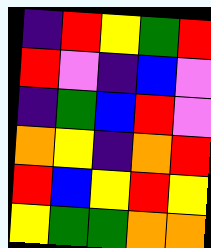[["indigo", "red", "yellow", "green", "red"], ["red", "violet", "indigo", "blue", "violet"], ["indigo", "green", "blue", "red", "violet"], ["orange", "yellow", "indigo", "orange", "red"], ["red", "blue", "yellow", "red", "yellow"], ["yellow", "green", "green", "orange", "orange"]]